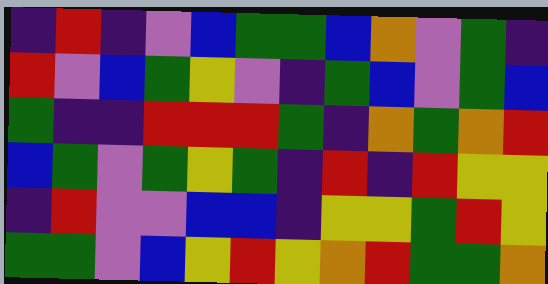[["indigo", "red", "indigo", "violet", "blue", "green", "green", "blue", "orange", "violet", "green", "indigo"], ["red", "violet", "blue", "green", "yellow", "violet", "indigo", "green", "blue", "violet", "green", "blue"], ["green", "indigo", "indigo", "red", "red", "red", "green", "indigo", "orange", "green", "orange", "red"], ["blue", "green", "violet", "green", "yellow", "green", "indigo", "red", "indigo", "red", "yellow", "yellow"], ["indigo", "red", "violet", "violet", "blue", "blue", "indigo", "yellow", "yellow", "green", "red", "yellow"], ["green", "green", "violet", "blue", "yellow", "red", "yellow", "orange", "red", "green", "green", "orange"]]